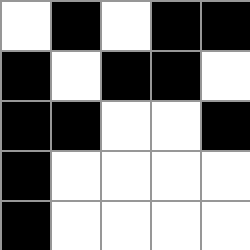[["white", "black", "white", "black", "black"], ["black", "white", "black", "black", "white"], ["black", "black", "white", "white", "black"], ["black", "white", "white", "white", "white"], ["black", "white", "white", "white", "white"]]